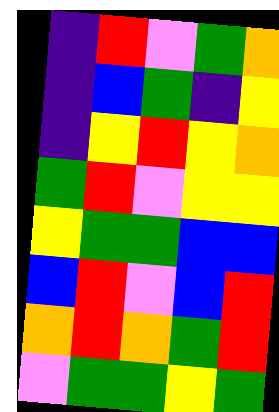[["indigo", "red", "violet", "green", "orange"], ["indigo", "blue", "green", "indigo", "yellow"], ["indigo", "yellow", "red", "yellow", "orange"], ["green", "red", "violet", "yellow", "yellow"], ["yellow", "green", "green", "blue", "blue"], ["blue", "red", "violet", "blue", "red"], ["orange", "red", "orange", "green", "red"], ["violet", "green", "green", "yellow", "green"]]